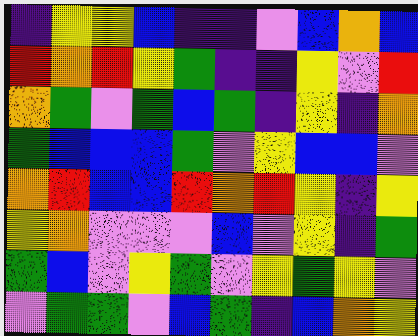[["indigo", "yellow", "yellow", "blue", "indigo", "indigo", "violet", "blue", "orange", "blue"], ["red", "orange", "red", "yellow", "green", "indigo", "indigo", "yellow", "violet", "red"], ["orange", "green", "violet", "green", "blue", "green", "indigo", "yellow", "indigo", "orange"], ["green", "blue", "blue", "blue", "green", "violet", "yellow", "blue", "blue", "violet"], ["orange", "red", "blue", "blue", "red", "orange", "red", "yellow", "indigo", "yellow"], ["yellow", "orange", "violet", "violet", "violet", "blue", "violet", "yellow", "indigo", "green"], ["green", "blue", "violet", "yellow", "green", "violet", "yellow", "green", "yellow", "violet"], ["violet", "green", "green", "violet", "blue", "green", "indigo", "blue", "orange", "yellow"]]